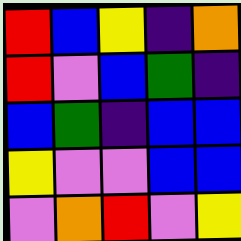[["red", "blue", "yellow", "indigo", "orange"], ["red", "violet", "blue", "green", "indigo"], ["blue", "green", "indigo", "blue", "blue"], ["yellow", "violet", "violet", "blue", "blue"], ["violet", "orange", "red", "violet", "yellow"]]